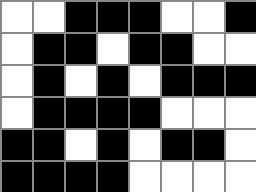[["white", "white", "black", "black", "black", "white", "white", "black"], ["white", "black", "black", "white", "black", "black", "white", "white"], ["white", "black", "white", "black", "white", "black", "black", "black"], ["white", "black", "black", "black", "black", "white", "white", "white"], ["black", "black", "white", "black", "white", "black", "black", "white"], ["black", "black", "black", "black", "white", "white", "white", "white"]]